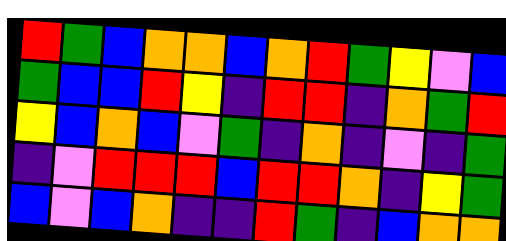[["red", "green", "blue", "orange", "orange", "blue", "orange", "red", "green", "yellow", "violet", "blue"], ["green", "blue", "blue", "red", "yellow", "indigo", "red", "red", "indigo", "orange", "green", "red"], ["yellow", "blue", "orange", "blue", "violet", "green", "indigo", "orange", "indigo", "violet", "indigo", "green"], ["indigo", "violet", "red", "red", "red", "blue", "red", "red", "orange", "indigo", "yellow", "green"], ["blue", "violet", "blue", "orange", "indigo", "indigo", "red", "green", "indigo", "blue", "orange", "orange"]]